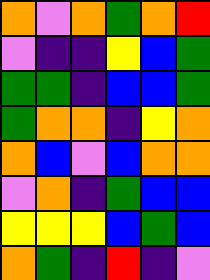[["orange", "violet", "orange", "green", "orange", "red"], ["violet", "indigo", "indigo", "yellow", "blue", "green"], ["green", "green", "indigo", "blue", "blue", "green"], ["green", "orange", "orange", "indigo", "yellow", "orange"], ["orange", "blue", "violet", "blue", "orange", "orange"], ["violet", "orange", "indigo", "green", "blue", "blue"], ["yellow", "yellow", "yellow", "blue", "green", "blue"], ["orange", "green", "indigo", "red", "indigo", "violet"]]